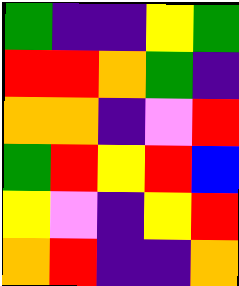[["green", "indigo", "indigo", "yellow", "green"], ["red", "red", "orange", "green", "indigo"], ["orange", "orange", "indigo", "violet", "red"], ["green", "red", "yellow", "red", "blue"], ["yellow", "violet", "indigo", "yellow", "red"], ["orange", "red", "indigo", "indigo", "orange"]]